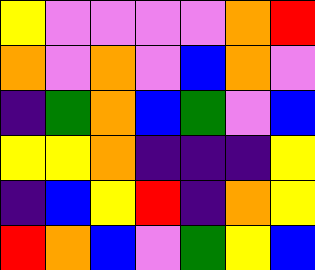[["yellow", "violet", "violet", "violet", "violet", "orange", "red"], ["orange", "violet", "orange", "violet", "blue", "orange", "violet"], ["indigo", "green", "orange", "blue", "green", "violet", "blue"], ["yellow", "yellow", "orange", "indigo", "indigo", "indigo", "yellow"], ["indigo", "blue", "yellow", "red", "indigo", "orange", "yellow"], ["red", "orange", "blue", "violet", "green", "yellow", "blue"]]